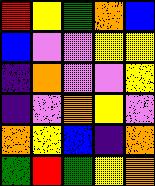[["red", "yellow", "green", "orange", "blue"], ["blue", "violet", "violet", "yellow", "yellow"], ["indigo", "orange", "violet", "violet", "yellow"], ["indigo", "violet", "orange", "yellow", "violet"], ["orange", "yellow", "blue", "indigo", "orange"], ["green", "red", "green", "yellow", "orange"]]